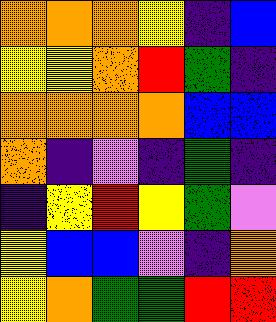[["orange", "orange", "orange", "yellow", "indigo", "blue"], ["yellow", "yellow", "orange", "red", "green", "indigo"], ["orange", "orange", "orange", "orange", "blue", "blue"], ["orange", "indigo", "violet", "indigo", "green", "indigo"], ["indigo", "yellow", "red", "yellow", "green", "violet"], ["yellow", "blue", "blue", "violet", "indigo", "orange"], ["yellow", "orange", "green", "green", "red", "red"]]